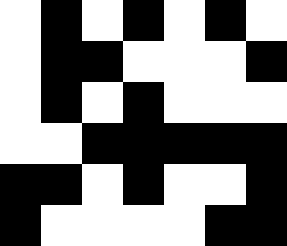[["white", "black", "white", "black", "white", "black", "white"], ["white", "black", "black", "white", "white", "white", "black"], ["white", "black", "white", "black", "white", "white", "white"], ["white", "white", "black", "black", "black", "black", "black"], ["black", "black", "white", "black", "white", "white", "black"], ["black", "white", "white", "white", "white", "black", "black"]]